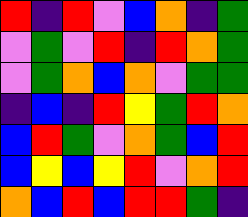[["red", "indigo", "red", "violet", "blue", "orange", "indigo", "green"], ["violet", "green", "violet", "red", "indigo", "red", "orange", "green"], ["violet", "green", "orange", "blue", "orange", "violet", "green", "green"], ["indigo", "blue", "indigo", "red", "yellow", "green", "red", "orange"], ["blue", "red", "green", "violet", "orange", "green", "blue", "red"], ["blue", "yellow", "blue", "yellow", "red", "violet", "orange", "red"], ["orange", "blue", "red", "blue", "red", "red", "green", "indigo"]]